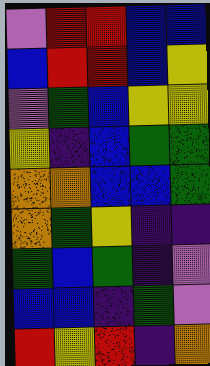[["violet", "red", "red", "blue", "blue"], ["blue", "red", "red", "blue", "yellow"], ["violet", "green", "blue", "yellow", "yellow"], ["yellow", "indigo", "blue", "green", "green"], ["orange", "orange", "blue", "blue", "green"], ["orange", "green", "yellow", "indigo", "indigo"], ["green", "blue", "green", "indigo", "violet"], ["blue", "blue", "indigo", "green", "violet"], ["red", "yellow", "red", "indigo", "orange"]]